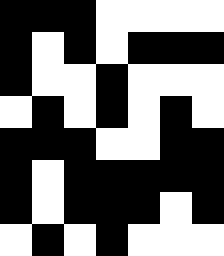[["black", "black", "black", "white", "white", "white", "white"], ["black", "white", "black", "white", "black", "black", "black"], ["black", "white", "white", "black", "white", "white", "white"], ["white", "black", "white", "black", "white", "black", "white"], ["black", "black", "black", "white", "white", "black", "black"], ["black", "white", "black", "black", "black", "black", "black"], ["black", "white", "black", "black", "black", "white", "black"], ["white", "black", "white", "black", "white", "white", "white"]]